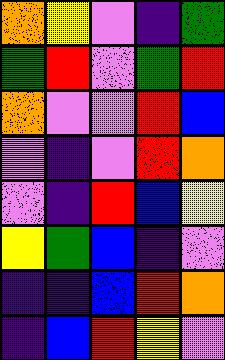[["orange", "yellow", "violet", "indigo", "green"], ["green", "red", "violet", "green", "red"], ["orange", "violet", "violet", "red", "blue"], ["violet", "indigo", "violet", "red", "orange"], ["violet", "indigo", "red", "blue", "yellow"], ["yellow", "green", "blue", "indigo", "violet"], ["indigo", "indigo", "blue", "red", "orange"], ["indigo", "blue", "red", "yellow", "violet"]]